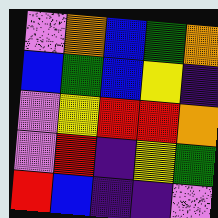[["violet", "orange", "blue", "green", "orange"], ["blue", "green", "blue", "yellow", "indigo"], ["violet", "yellow", "red", "red", "orange"], ["violet", "red", "indigo", "yellow", "green"], ["red", "blue", "indigo", "indigo", "violet"]]